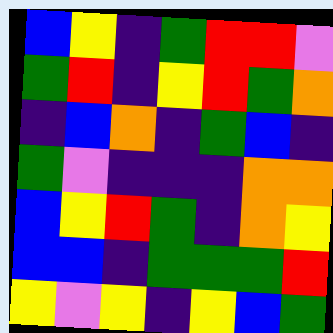[["blue", "yellow", "indigo", "green", "red", "red", "violet"], ["green", "red", "indigo", "yellow", "red", "green", "orange"], ["indigo", "blue", "orange", "indigo", "green", "blue", "indigo"], ["green", "violet", "indigo", "indigo", "indigo", "orange", "orange"], ["blue", "yellow", "red", "green", "indigo", "orange", "yellow"], ["blue", "blue", "indigo", "green", "green", "green", "red"], ["yellow", "violet", "yellow", "indigo", "yellow", "blue", "green"]]